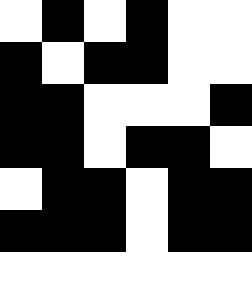[["white", "black", "white", "black", "white", "white"], ["black", "white", "black", "black", "white", "white"], ["black", "black", "white", "white", "white", "black"], ["black", "black", "white", "black", "black", "white"], ["white", "black", "black", "white", "black", "black"], ["black", "black", "black", "white", "black", "black"], ["white", "white", "white", "white", "white", "white"]]